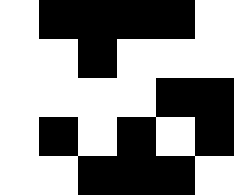[["white", "black", "black", "black", "black", "white"], ["white", "white", "black", "white", "white", "white"], ["white", "white", "white", "white", "black", "black"], ["white", "black", "white", "black", "white", "black"], ["white", "white", "black", "black", "black", "white"]]